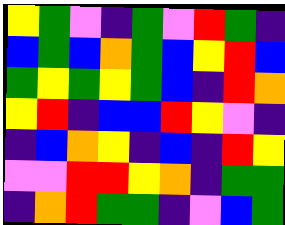[["yellow", "green", "violet", "indigo", "green", "violet", "red", "green", "indigo"], ["blue", "green", "blue", "orange", "green", "blue", "yellow", "red", "blue"], ["green", "yellow", "green", "yellow", "green", "blue", "indigo", "red", "orange"], ["yellow", "red", "indigo", "blue", "blue", "red", "yellow", "violet", "indigo"], ["indigo", "blue", "orange", "yellow", "indigo", "blue", "indigo", "red", "yellow"], ["violet", "violet", "red", "red", "yellow", "orange", "indigo", "green", "green"], ["indigo", "orange", "red", "green", "green", "indigo", "violet", "blue", "green"]]